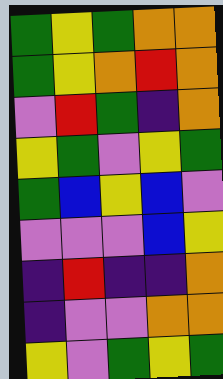[["green", "yellow", "green", "orange", "orange"], ["green", "yellow", "orange", "red", "orange"], ["violet", "red", "green", "indigo", "orange"], ["yellow", "green", "violet", "yellow", "green"], ["green", "blue", "yellow", "blue", "violet"], ["violet", "violet", "violet", "blue", "yellow"], ["indigo", "red", "indigo", "indigo", "orange"], ["indigo", "violet", "violet", "orange", "orange"], ["yellow", "violet", "green", "yellow", "green"]]